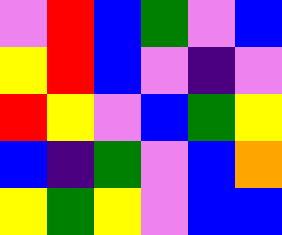[["violet", "red", "blue", "green", "violet", "blue"], ["yellow", "red", "blue", "violet", "indigo", "violet"], ["red", "yellow", "violet", "blue", "green", "yellow"], ["blue", "indigo", "green", "violet", "blue", "orange"], ["yellow", "green", "yellow", "violet", "blue", "blue"]]